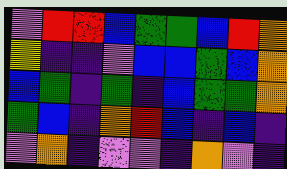[["violet", "red", "red", "blue", "green", "green", "blue", "red", "orange"], ["yellow", "indigo", "indigo", "violet", "blue", "blue", "green", "blue", "orange"], ["blue", "green", "indigo", "green", "indigo", "blue", "green", "green", "orange"], ["green", "blue", "indigo", "orange", "red", "blue", "indigo", "blue", "indigo"], ["violet", "orange", "indigo", "violet", "violet", "indigo", "orange", "violet", "indigo"]]